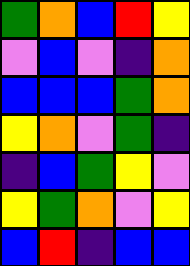[["green", "orange", "blue", "red", "yellow"], ["violet", "blue", "violet", "indigo", "orange"], ["blue", "blue", "blue", "green", "orange"], ["yellow", "orange", "violet", "green", "indigo"], ["indigo", "blue", "green", "yellow", "violet"], ["yellow", "green", "orange", "violet", "yellow"], ["blue", "red", "indigo", "blue", "blue"]]